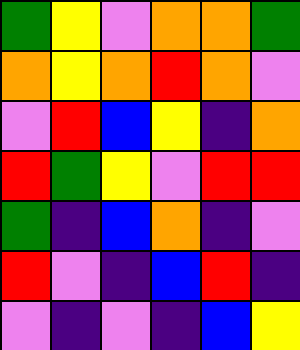[["green", "yellow", "violet", "orange", "orange", "green"], ["orange", "yellow", "orange", "red", "orange", "violet"], ["violet", "red", "blue", "yellow", "indigo", "orange"], ["red", "green", "yellow", "violet", "red", "red"], ["green", "indigo", "blue", "orange", "indigo", "violet"], ["red", "violet", "indigo", "blue", "red", "indigo"], ["violet", "indigo", "violet", "indigo", "blue", "yellow"]]